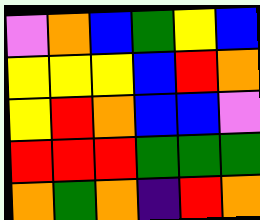[["violet", "orange", "blue", "green", "yellow", "blue"], ["yellow", "yellow", "yellow", "blue", "red", "orange"], ["yellow", "red", "orange", "blue", "blue", "violet"], ["red", "red", "red", "green", "green", "green"], ["orange", "green", "orange", "indigo", "red", "orange"]]